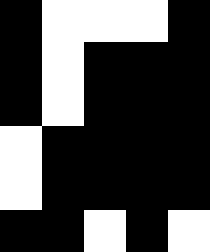[["black", "white", "white", "white", "black"], ["black", "white", "black", "black", "black"], ["black", "white", "black", "black", "black"], ["white", "black", "black", "black", "black"], ["white", "black", "black", "black", "black"], ["black", "black", "white", "black", "white"]]